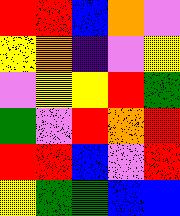[["red", "red", "blue", "orange", "violet"], ["yellow", "orange", "indigo", "violet", "yellow"], ["violet", "yellow", "yellow", "red", "green"], ["green", "violet", "red", "orange", "red"], ["red", "red", "blue", "violet", "red"], ["yellow", "green", "green", "blue", "blue"]]